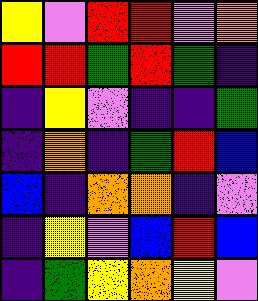[["yellow", "violet", "red", "red", "violet", "orange"], ["red", "red", "green", "red", "green", "indigo"], ["indigo", "yellow", "violet", "indigo", "indigo", "green"], ["indigo", "orange", "indigo", "green", "red", "blue"], ["blue", "indigo", "orange", "orange", "indigo", "violet"], ["indigo", "yellow", "violet", "blue", "red", "blue"], ["indigo", "green", "yellow", "orange", "yellow", "violet"]]